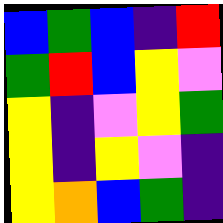[["blue", "green", "blue", "indigo", "red"], ["green", "red", "blue", "yellow", "violet"], ["yellow", "indigo", "violet", "yellow", "green"], ["yellow", "indigo", "yellow", "violet", "indigo"], ["yellow", "orange", "blue", "green", "indigo"]]